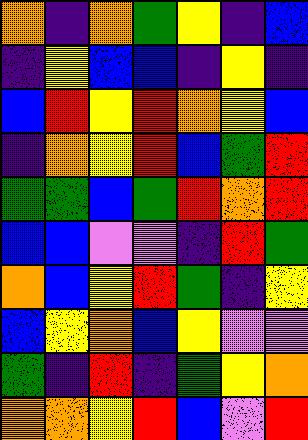[["orange", "indigo", "orange", "green", "yellow", "indigo", "blue"], ["indigo", "yellow", "blue", "blue", "indigo", "yellow", "indigo"], ["blue", "red", "yellow", "red", "orange", "yellow", "blue"], ["indigo", "orange", "yellow", "red", "blue", "green", "red"], ["green", "green", "blue", "green", "red", "orange", "red"], ["blue", "blue", "violet", "violet", "indigo", "red", "green"], ["orange", "blue", "yellow", "red", "green", "indigo", "yellow"], ["blue", "yellow", "orange", "blue", "yellow", "violet", "violet"], ["green", "indigo", "red", "indigo", "green", "yellow", "orange"], ["orange", "orange", "yellow", "red", "blue", "violet", "red"]]